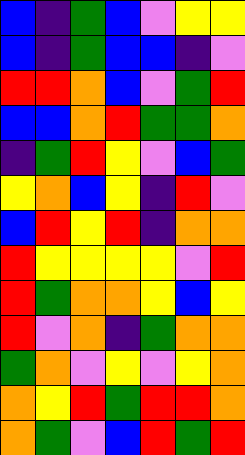[["blue", "indigo", "green", "blue", "violet", "yellow", "yellow"], ["blue", "indigo", "green", "blue", "blue", "indigo", "violet"], ["red", "red", "orange", "blue", "violet", "green", "red"], ["blue", "blue", "orange", "red", "green", "green", "orange"], ["indigo", "green", "red", "yellow", "violet", "blue", "green"], ["yellow", "orange", "blue", "yellow", "indigo", "red", "violet"], ["blue", "red", "yellow", "red", "indigo", "orange", "orange"], ["red", "yellow", "yellow", "yellow", "yellow", "violet", "red"], ["red", "green", "orange", "orange", "yellow", "blue", "yellow"], ["red", "violet", "orange", "indigo", "green", "orange", "orange"], ["green", "orange", "violet", "yellow", "violet", "yellow", "orange"], ["orange", "yellow", "red", "green", "red", "red", "orange"], ["orange", "green", "violet", "blue", "red", "green", "red"]]